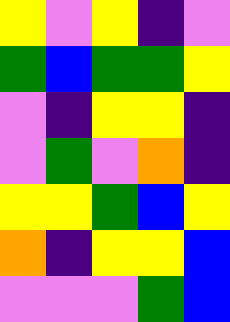[["yellow", "violet", "yellow", "indigo", "violet"], ["green", "blue", "green", "green", "yellow"], ["violet", "indigo", "yellow", "yellow", "indigo"], ["violet", "green", "violet", "orange", "indigo"], ["yellow", "yellow", "green", "blue", "yellow"], ["orange", "indigo", "yellow", "yellow", "blue"], ["violet", "violet", "violet", "green", "blue"]]